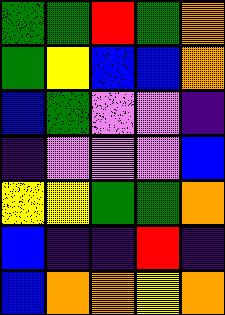[["green", "green", "red", "green", "orange"], ["green", "yellow", "blue", "blue", "orange"], ["blue", "green", "violet", "violet", "indigo"], ["indigo", "violet", "violet", "violet", "blue"], ["yellow", "yellow", "green", "green", "orange"], ["blue", "indigo", "indigo", "red", "indigo"], ["blue", "orange", "orange", "yellow", "orange"]]